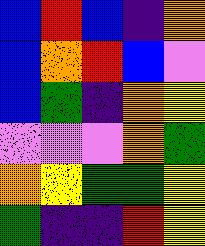[["blue", "red", "blue", "indigo", "orange"], ["blue", "orange", "red", "blue", "violet"], ["blue", "green", "indigo", "orange", "yellow"], ["violet", "violet", "violet", "orange", "green"], ["orange", "yellow", "green", "green", "yellow"], ["green", "indigo", "indigo", "red", "yellow"]]